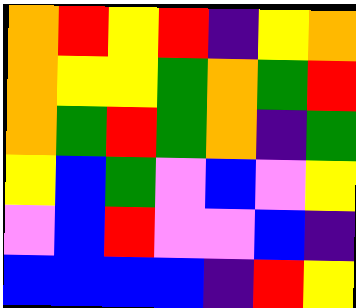[["orange", "red", "yellow", "red", "indigo", "yellow", "orange"], ["orange", "yellow", "yellow", "green", "orange", "green", "red"], ["orange", "green", "red", "green", "orange", "indigo", "green"], ["yellow", "blue", "green", "violet", "blue", "violet", "yellow"], ["violet", "blue", "red", "violet", "violet", "blue", "indigo"], ["blue", "blue", "blue", "blue", "indigo", "red", "yellow"]]